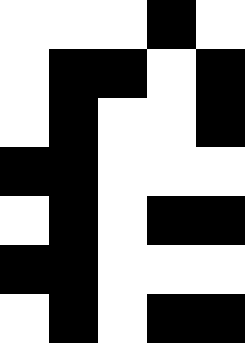[["white", "white", "white", "black", "white"], ["white", "black", "black", "white", "black"], ["white", "black", "white", "white", "black"], ["black", "black", "white", "white", "white"], ["white", "black", "white", "black", "black"], ["black", "black", "white", "white", "white"], ["white", "black", "white", "black", "black"]]